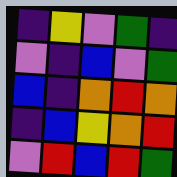[["indigo", "yellow", "violet", "green", "indigo"], ["violet", "indigo", "blue", "violet", "green"], ["blue", "indigo", "orange", "red", "orange"], ["indigo", "blue", "yellow", "orange", "red"], ["violet", "red", "blue", "red", "green"]]